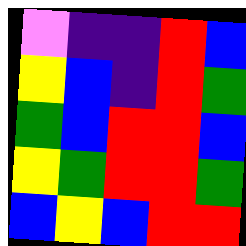[["violet", "indigo", "indigo", "red", "blue"], ["yellow", "blue", "indigo", "red", "green"], ["green", "blue", "red", "red", "blue"], ["yellow", "green", "red", "red", "green"], ["blue", "yellow", "blue", "red", "red"]]